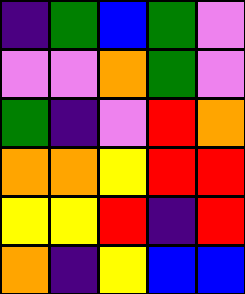[["indigo", "green", "blue", "green", "violet"], ["violet", "violet", "orange", "green", "violet"], ["green", "indigo", "violet", "red", "orange"], ["orange", "orange", "yellow", "red", "red"], ["yellow", "yellow", "red", "indigo", "red"], ["orange", "indigo", "yellow", "blue", "blue"]]